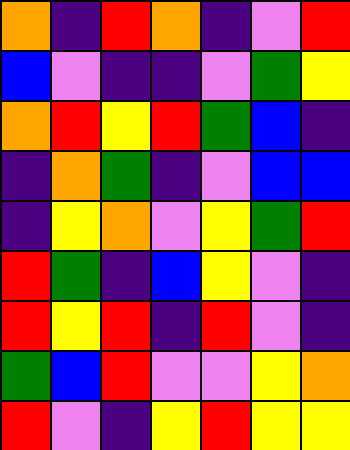[["orange", "indigo", "red", "orange", "indigo", "violet", "red"], ["blue", "violet", "indigo", "indigo", "violet", "green", "yellow"], ["orange", "red", "yellow", "red", "green", "blue", "indigo"], ["indigo", "orange", "green", "indigo", "violet", "blue", "blue"], ["indigo", "yellow", "orange", "violet", "yellow", "green", "red"], ["red", "green", "indigo", "blue", "yellow", "violet", "indigo"], ["red", "yellow", "red", "indigo", "red", "violet", "indigo"], ["green", "blue", "red", "violet", "violet", "yellow", "orange"], ["red", "violet", "indigo", "yellow", "red", "yellow", "yellow"]]